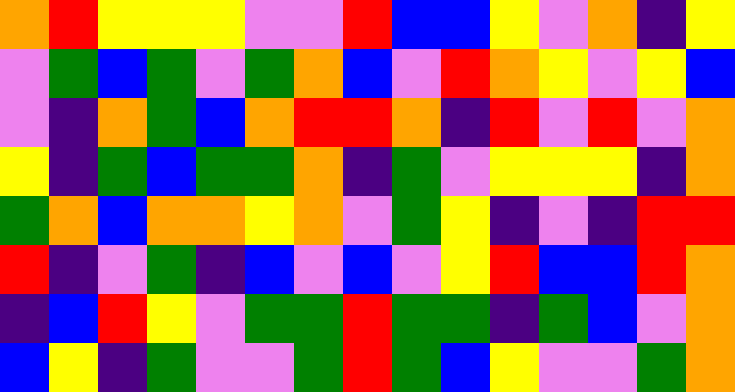[["orange", "red", "yellow", "yellow", "yellow", "violet", "violet", "red", "blue", "blue", "yellow", "violet", "orange", "indigo", "yellow"], ["violet", "green", "blue", "green", "violet", "green", "orange", "blue", "violet", "red", "orange", "yellow", "violet", "yellow", "blue"], ["violet", "indigo", "orange", "green", "blue", "orange", "red", "red", "orange", "indigo", "red", "violet", "red", "violet", "orange"], ["yellow", "indigo", "green", "blue", "green", "green", "orange", "indigo", "green", "violet", "yellow", "yellow", "yellow", "indigo", "orange"], ["green", "orange", "blue", "orange", "orange", "yellow", "orange", "violet", "green", "yellow", "indigo", "violet", "indigo", "red", "red"], ["red", "indigo", "violet", "green", "indigo", "blue", "violet", "blue", "violet", "yellow", "red", "blue", "blue", "red", "orange"], ["indigo", "blue", "red", "yellow", "violet", "green", "green", "red", "green", "green", "indigo", "green", "blue", "violet", "orange"], ["blue", "yellow", "indigo", "green", "violet", "violet", "green", "red", "green", "blue", "yellow", "violet", "violet", "green", "orange"]]